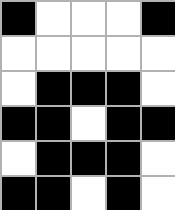[["black", "white", "white", "white", "black"], ["white", "white", "white", "white", "white"], ["white", "black", "black", "black", "white"], ["black", "black", "white", "black", "black"], ["white", "black", "black", "black", "white"], ["black", "black", "white", "black", "white"]]